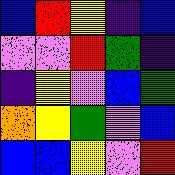[["blue", "red", "yellow", "indigo", "blue"], ["violet", "violet", "red", "green", "indigo"], ["indigo", "yellow", "violet", "blue", "green"], ["orange", "yellow", "green", "violet", "blue"], ["blue", "blue", "yellow", "violet", "red"]]